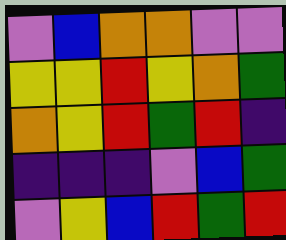[["violet", "blue", "orange", "orange", "violet", "violet"], ["yellow", "yellow", "red", "yellow", "orange", "green"], ["orange", "yellow", "red", "green", "red", "indigo"], ["indigo", "indigo", "indigo", "violet", "blue", "green"], ["violet", "yellow", "blue", "red", "green", "red"]]